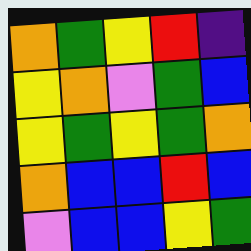[["orange", "green", "yellow", "red", "indigo"], ["yellow", "orange", "violet", "green", "blue"], ["yellow", "green", "yellow", "green", "orange"], ["orange", "blue", "blue", "red", "blue"], ["violet", "blue", "blue", "yellow", "green"]]